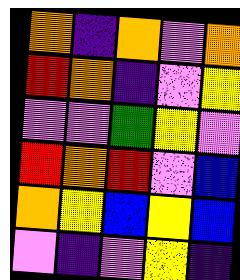[["orange", "indigo", "orange", "violet", "orange"], ["red", "orange", "indigo", "violet", "yellow"], ["violet", "violet", "green", "yellow", "violet"], ["red", "orange", "red", "violet", "blue"], ["orange", "yellow", "blue", "yellow", "blue"], ["violet", "indigo", "violet", "yellow", "indigo"]]